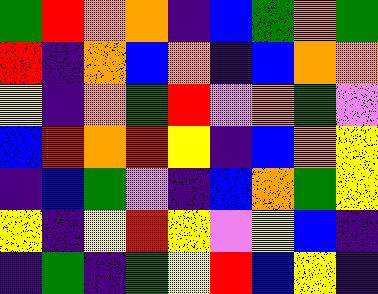[["green", "red", "orange", "orange", "indigo", "blue", "green", "orange", "green"], ["red", "indigo", "orange", "blue", "orange", "indigo", "blue", "orange", "orange"], ["yellow", "indigo", "orange", "green", "red", "violet", "orange", "green", "violet"], ["blue", "red", "orange", "red", "yellow", "indigo", "blue", "orange", "yellow"], ["indigo", "blue", "green", "violet", "indigo", "blue", "orange", "green", "yellow"], ["yellow", "indigo", "yellow", "red", "yellow", "violet", "yellow", "blue", "indigo"], ["indigo", "green", "indigo", "green", "yellow", "red", "blue", "yellow", "indigo"]]